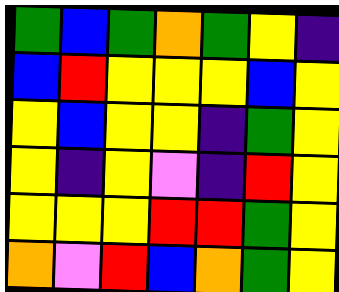[["green", "blue", "green", "orange", "green", "yellow", "indigo"], ["blue", "red", "yellow", "yellow", "yellow", "blue", "yellow"], ["yellow", "blue", "yellow", "yellow", "indigo", "green", "yellow"], ["yellow", "indigo", "yellow", "violet", "indigo", "red", "yellow"], ["yellow", "yellow", "yellow", "red", "red", "green", "yellow"], ["orange", "violet", "red", "blue", "orange", "green", "yellow"]]